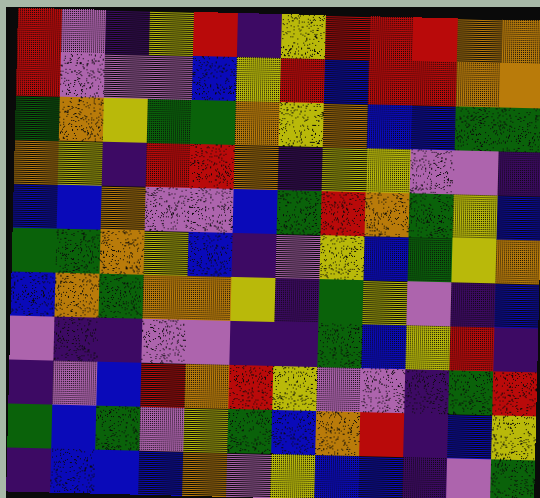[["red", "violet", "indigo", "yellow", "red", "indigo", "yellow", "red", "red", "red", "orange", "orange"], ["red", "violet", "violet", "violet", "blue", "yellow", "red", "blue", "red", "red", "orange", "orange"], ["green", "orange", "yellow", "green", "green", "orange", "yellow", "orange", "blue", "blue", "green", "green"], ["orange", "yellow", "indigo", "red", "red", "orange", "indigo", "yellow", "yellow", "violet", "violet", "indigo"], ["blue", "blue", "orange", "violet", "violet", "blue", "green", "red", "orange", "green", "yellow", "blue"], ["green", "green", "orange", "yellow", "blue", "indigo", "violet", "yellow", "blue", "green", "yellow", "orange"], ["blue", "orange", "green", "orange", "orange", "yellow", "indigo", "green", "yellow", "violet", "indigo", "blue"], ["violet", "indigo", "indigo", "violet", "violet", "indigo", "indigo", "green", "blue", "yellow", "red", "indigo"], ["indigo", "violet", "blue", "red", "orange", "red", "yellow", "violet", "violet", "indigo", "green", "red"], ["green", "blue", "green", "violet", "yellow", "green", "blue", "orange", "red", "indigo", "blue", "yellow"], ["indigo", "blue", "blue", "blue", "orange", "violet", "yellow", "blue", "blue", "indigo", "violet", "green"]]